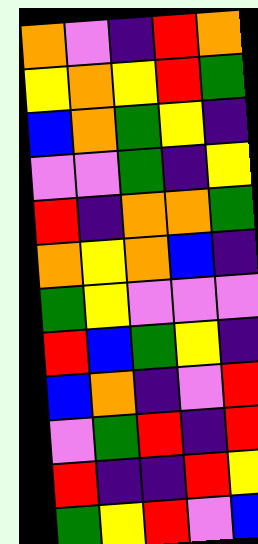[["orange", "violet", "indigo", "red", "orange"], ["yellow", "orange", "yellow", "red", "green"], ["blue", "orange", "green", "yellow", "indigo"], ["violet", "violet", "green", "indigo", "yellow"], ["red", "indigo", "orange", "orange", "green"], ["orange", "yellow", "orange", "blue", "indigo"], ["green", "yellow", "violet", "violet", "violet"], ["red", "blue", "green", "yellow", "indigo"], ["blue", "orange", "indigo", "violet", "red"], ["violet", "green", "red", "indigo", "red"], ["red", "indigo", "indigo", "red", "yellow"], ["green", "yellow", "red", "violet", "blue"]]